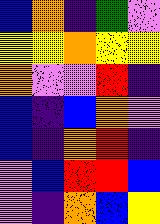[["blue", "orange", "indigo", "green", "violet"], ["yellow", "yellow", "orange", "yellow", "yellow"], ["orange", "violet", "violet", "red", "indigo"], ["blue", "indigo", "blue", "orange", "violet"], ["blue", "indigo", "orange", "red", "indigo"], ["violet", "blue", "red", "red", "blue"], ["violet", "indigo", "orange", "blue", "yellow"]]